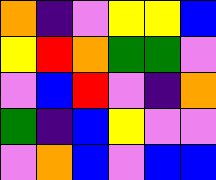[["orange", "indigo", "violet", "yellow", "yellow", "blue"], ["yellow", "red", "orange", "green", "green", "violet"], ["violet", "blue", "red", "violet", "indigo", "orange"], ["green", "indigo", "blue", "yellow", "violet", "violet"], ["violet", "orange", "blue", "violet", "blue", "blue"]]